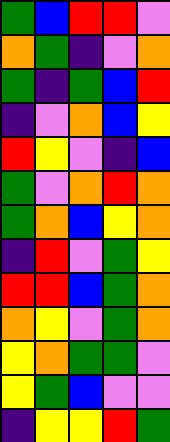[["green", "blue", "red", "red", "violet"], ["orange", "green", "indigo", "violet", "orange"], ["green", "indigo", "green", "blue", "red"], ["indigo", "violet", "orange", "blue", "yellow"], ["red", "yellow", "violet", "indigo", "blue"], ["green", "violet", "orange", "red", "orange"], ["green", "orange", "blue", "yellow", "orange"], ["indigo", "red", "violet", "green", "yellow"], ["red", "red", "blue", "green", "orange"], ["orange", "yellow", "violet", "green", "orange"], ["yellow", "orange", "green", "green", "violet"], ["yellow", "green", "blue", "violet", "violet"], ["indigo", "yellow", "yellow", "red", "green"]]